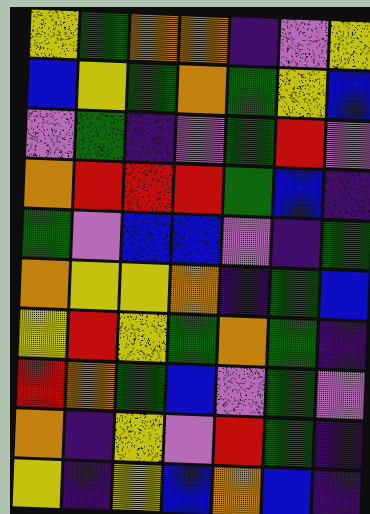[["yellow", "green", "orange", "orange", "indigo", "violet", "yellow"], ["blue", "yellow", "green", "orange", "green", "yellow", "blue"], ["violet", "green", "indigo", "violet", "green", "red", "violet"], ["orange", "red", "red", "red", "green", "blue", "indigo"], ["green", "violet", "blue", "blue", "violet", "indigo", "green"], ["orange", "yellow", "yellow", "orange", "indigo", "green", "blue"], ["yellow", "red", "yellow", "green", "orange", "green", "indigo"], ["red", "orange", "green", "blue", "violet", "green", "violet"], ["orange", "indigo", "yellow", "violet", "red", "green", "indigo"], ["yellow", "indigo", "yellow", "blue", "orange", "blue", "indigo"]]